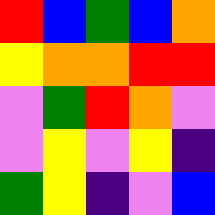[["red", "blue", "green", "blue", "orange"], ["yellow", "orange", "orange", "red", "red"], ["violet", "green", "red", "orange", "violet"], ["violet", "yellow", "violet", "yellow", "indigo"], ["green", "yellow", "indigo", "violet", "blue"]]